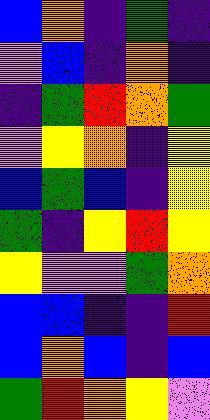[["blue", "orange", "indigo", "green", "indigo"], ["violet", "blue", "indigo", "orange", "indigo"], ["indigo", "green", "red", "orange", "green"], ["violet", "yellow", "orange", "indigo", "yellow"], ["blue", "green", "blue", "indigo", "yellow"], ["green", "indigo", "yellow", "red", "yellow"], ["yellow", "violet", "violet", "green", "orange"], ["blue", "blue", "indigo", "indigo", "red"], ["blue", "orange", "blue", "indigo", "blue"], ["green", "red", "orange", "yellow", "violet"]]